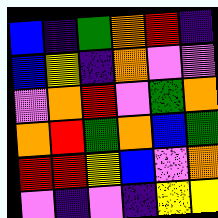[["blue", "indigo", "green", "orange", "red", "indigo"], ["blue", "yellow", "indigo", "orange", "violet", "violet"], ["violet", "orange", "red", "violet", "green", "orange"], ["orange", "red", "green", "orange", "blue", "green"], ["red", "red", "yellow", "blue", "violet", "orange"], ["violet", "indigo", "violet", "indigo", "yellow", "yellow"]]